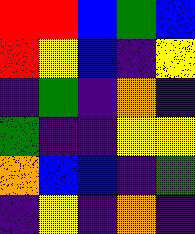[["red", "red", "blue", "green", "blue"], ["red", "yellow", "blue", "indigo", "yellow"], ["indigo", "green", "indigo", "orange", "indigo"], ["green", "indigo", "indigo", "yellow", "yellow"], ["orange", "blue", "blue", "indigo", "green"], ["indigo", "yellow", "indigo", "orange", "indigo"]]